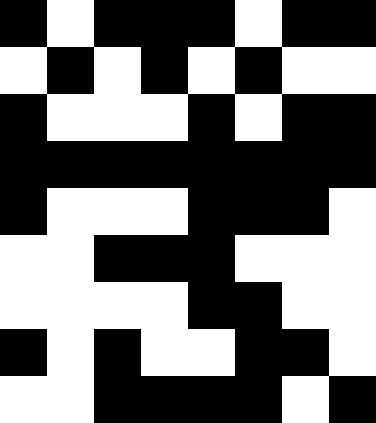[["black", "white", "black", "black", "black", "white", "black", "black"], ["white", "black", "white", "black", "white", "black", "white", "white"], ["black", "white", "white", "white", "black", "white", "black", "black"], ["black", "black", "black", "black", "black", "black", "black", "black"], ["black", "white", "white", "white", "black", "black", "black", "white"], ["white", "white", "black", "black", "black", "white", "white", "white"], ["white", "white", "white", "white", "black", "black", "white", "white"], ["black", "white", "black", "white", "white", "black", "black", "white"], ["white", "white", "black", "black", "black", "black", "white", "black"]]